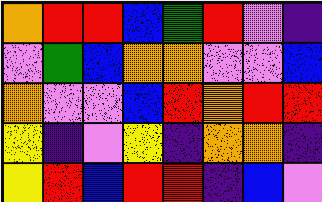[["orange", "red", "red", "blue", "green", "red", "violet", "indigo"], ["violet", "green", "blue", "orange", "orange", "violet", "violet", "blue"], ["orange", "violet", "violet", "blue", "red", "orange", "red", "red"], ["yellow", "indigo", "violet", "yellow", "indigo", "orange", "orange", "indigo"], ["yellow", "red", "blue", "red", "red", "indigo", "blue", "violet"]]